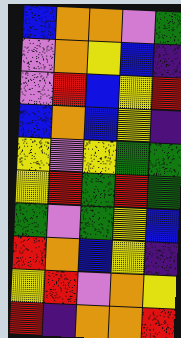[["blue", "orange", "orange", "violet", "green"], ["violet", "orange", "yellow", "blue", "indigo"], ["violet", "red", "blue", "yellow", "red"], ["blue", "orange", "blue", "yellow", "indigo"], ["yellow", "violet", "yellow", "green", "green"], ["yellow", "red", "green", "red", "green"], ["green", "violet", "green", "yellow", "blue"], ["red", "orange", "blue", "yellow", "indigo"], ["yellow", "red", "violet", "orange", "yellow"], ["red", "indigo", "orange", "orange", "red"]]